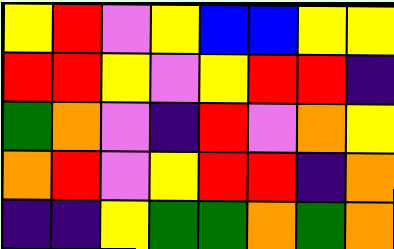[["yellow", "red", "violet", "yellow", "blue", "blue", "yellow", "yellow"], ["red", "red", "yellow", "violet", "yellow", "red", "red", "indigo"], ["green", "orange", "violet", "indigo", "red", "violet", "orange", "yellow"], ["orange", "red", "violet", "yellow", "red", "red", "indigo", "orange"], ["indigo", "indigo", "yellow", "green", "green", "orange", "green", "orange"]]